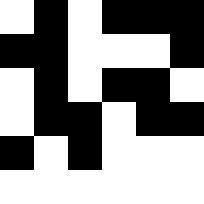[["white", "black", "white", "black", "black", "black"], ["black", "black", "white", "white", "white", "black"], ["white", "black", "white", "black", "black", "white"], ["white", "black", "black", "white", "black", "black"], ["black", "white", "black", "white", "white", "white"], ["white", "white", "white", "white", "white", "white"]]